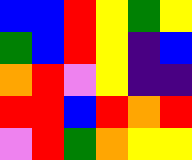[["blue", "blue", "red", "yellow", "green", "yellow"], ["green", "blue", "red", "yellow", "indigo", "blue"], ["orange", "red", "violet", "yellow", "indigo", "indigo"], ["red", "red", "blue", "red", "orange", "red"], ["violet", "red", "green", "orange", "yellow", "yellow"]]